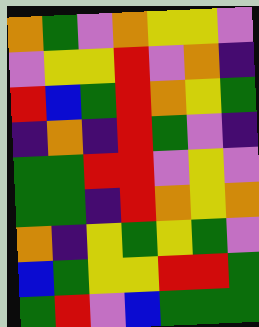[["orange", "green", "violet", "orange", "yellow", "yellow", "violet"], ["violet", "yellow", "yellow", "red", "violet", "orange", "indigo"], ["red", "blue", "green", "red", "orange", "yellow", "green"], ["indigo", "orange", "indigo", "red", "green", "violet", "indigo"], ["green", "green", "red", "red", "violet", "yellow", "violet"], ["green", "green", "indigo", "red", "orange", "yellow", "orange"], ["orange", "indigo", "yellow", "green", "yellow", "green", "violet"], ["blue", "green", "yellow", "yellow", "red", "red", "green"], ["green", "red", "violet", "blue", "green", "green", "green"]]